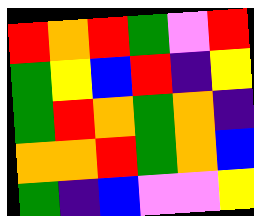[["red", "orange", "red", "green", "violet", "red"], ["green", "yellow", "blue", "red", "indigo", "yellow"], ["green", "red", "orange", "green", "orange", "indigo"], ["orange", "orange", "red", "green", "orange", "blue"], ["green", "indigo", "blue", "violet", "violet", "yellow"]]